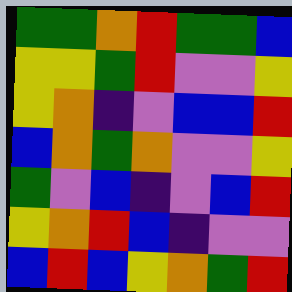[["green", "green", "orange", "red", "green", "green", "blue"], ["yellow", "yellow", "green", "red", "violet", "violet", "yellow"], ["yellow", "orange", "indigo", "violet", "blue", "blue", "red"], ["blue", "orange", "green", "orange", "violet", "violet", "yellow"], ["green", "violet", "blue", "indigo", "violet", "blue", "red"], ["yellow", "orange", "red", "blue", "indigo", "violet", "violet"], ["blue", "red", "blue", "yellow", "orange", "green", "red"]]